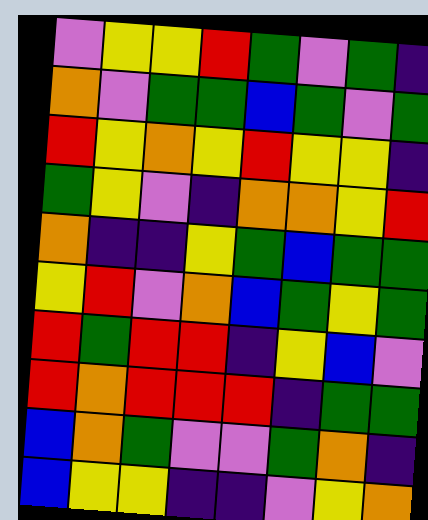[["violet", "yellow", "yellow", "red", "green", "violet", "green", "indigo"], ["orange", "violet", "green", "green", "blue", "green", "violet", "green"], ["red", "yellow", "orange", "yellow", "red", "yellow", "yellow", "indigo"], ["green", "yellow", "violet", "indigo", "orange", "orange", "yellow", "red"], ["orange", "indigo", "indigo", "yellow", "green", "blue", "green", "green"], ["yellow", "red", "violet", "orange", "blue", "green", "yellow", "green"], ["red", "green", "red", "red", "indigo", "yellow", "blue", "violet"], ["red", "orange", "red", "red", "red", "indigo", "green", "green"], ["blue", "orange", "green", "violet", "violet", "green", "orange", "indigo"], ["blue", "yellow", "yellow", "indigo", "indigo", "violet", "yellow", "orange"]]